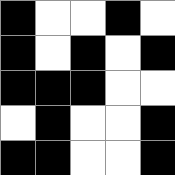[["black", "white", "white", "black", "white"], ["black", "white", "black", "white", "black"], ["black", "black", "black", "white", "white"], ["white", "black", "white", "white", "black"], ["black", "black", "white", "white", "black"]]